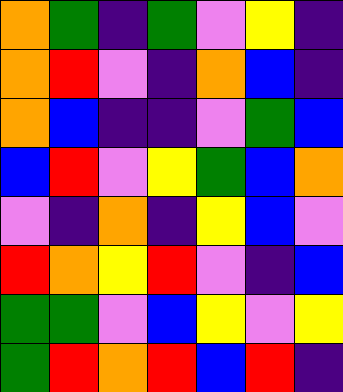[["orange", "green", "indigo", "green", "violet", "yellow", "indigo"], ["orange", "red", "violet", "indigo", "orange", "blue", "indigo"], ["orange", "blue", "indigo", "indigo", "violet", "green", "blue"], ["blue", "red", "violet", "yellow", "green", "blue", "orange"], ["violet", "indigo", "orange", "indigo", "yellow", "blue", "violet"], ["red", "orange", "yellow", "red", "violet", "indigo", "blue"], ["green", "green", "violet", "blue", "yellow", "violet", "yellow"], ["green", "red", "orange", "red", "blue", "red", "indigo"]]